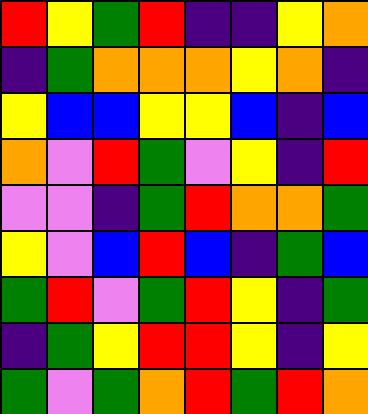[["red", "yellow", "green", "red", "indigo", "indigo", "yellow", "orange"], ["indigo", "green", "orange", "orange", "orange", "yellow", "orange", "indigo"], ["yellow", "blue", "blue", "yellow", "yellow", "blue", "indigo", "blue"], ["orange", "violet", "red", "green", "violet", "yellow", "indigo", "red"], ["violet", "violet", "indigo", "green", "red", "orange", "orange", "green"], ["yellow", "violet", "blue", "red", "blue", "indigo", "green", "blue"], ["green", "red", "violet", "green", "red", "yellow", "indigo", "green"], ["indigo", "green", "yellow", "red", "red", "yellow", "indigo", "yellow"], ["green", "violet", "green", "orange", "red", "green", "red", "orange"]]